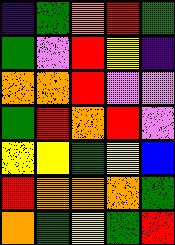[["indigo", "green", "orange", "red", "green"], ["green", "violet", "red", "yellow", "indigo"], ["orange", "orange", "red", "violet", "violet"], ["green", "red", "orange", "red", "violet"], ["yellow", "yellow", "green", "yellow", "blue"], ["red", "orange", "orange", "orange", "green"], ["orange", "green", "yellow", "green", "red"]]